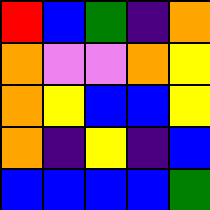[["red", "blue", "green", "indigo", "orange"], ["orange", "violet", "violet", "orange", "yellow"], ["orange", "yellow", "blue", "blue", "yellow"], ["orange", "indigo", "yellow", "indigo", "blue"], ["blue", "blue", "blue", "blue", "green"]]